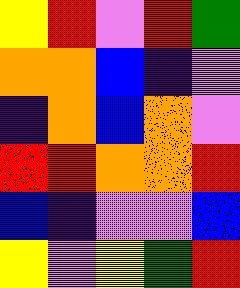[["yellow", "red", "violet", "red", "green"], ["orange", "orange", "blue", "indigo", "violet"], ["indigo", "orange", "blue", "orange", "violet"], ["red", "red", "orange", "orange", "red"], ["blue", "indigo", "violet", "violet", "blue"], ["yellow", "violet", "yellow", "green", "red"]]